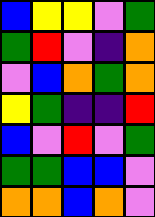[["blue", "yellow", "yellow", "violet", "green"], ["green", "red", "violet", "indigo", "orange"], ["violet", "blue", "orange", "green", "orange"], ["yellow", "green", "indigo", "indigo", "red"], ["blue", "violet", "red", "violet", "green"], ["green", "green", "blue", "blue", "violet"], ["orange", "orange", "blue", "orange", "violet"]]